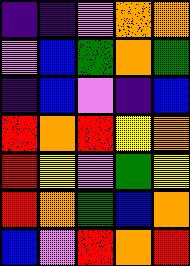[["indigo", "indigo", "violet", "orange", "orange"], ["violet", "blue", "green", "orange", "green"], ["indigo", "blue", "violet", "indigo", "blue"], ["red", "orange", "red", "yellow", "orange"], ["red", "yellow", "violet", "green", "yellow"], ["red", "orange", "green", "blue", "orange"], ["blue", "violet", "red", "orange", "red"]]